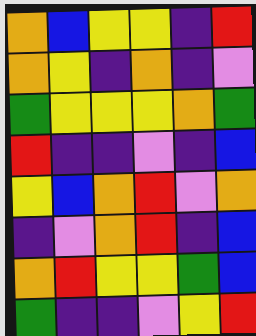[["orange", "blue", "yellow", "yellow", "indigo", "red"], ["orange", "yellow", "indigo", "orange", "indigo", "violet"], ["green", "yellow", "yellow", "yellow", "orange", "green"], ["red", "indigo", "indigo", "violet", "indigo", "blue"], ["yellow", "blue", "orange", "red", "violet", "orange"], ["indigo", "violet", "orange", "red", "indigo", "blue"], ["orange", "red", "yellow", "yellow", "green", "blue"], ["green", "indigo", "indigo", "violet", "yellow", "red"]]